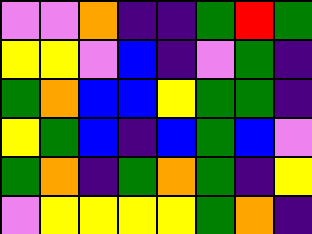[["violet", "violet", "orange", "indigo", "indigo", "green", "red", "green"], ["yellow", "yellow", "violet", "blue", "indigo", "violet", "green", "indigo"], ["green", "orange", "blue", "blue", "yellow", "green", "green", "indigo"], ["yellow", "green", "blue", "indigo", "blue", "green", "blue", "violet"], ["green", "orange", "indigo", "green", "orange", "green", "indigo", "yellow"], ["violet", "yellow", "yellow", "yellow", "yellow", "green", "orange", "indigo"]]